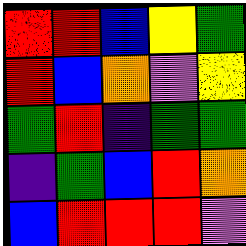[["red", "red", "blue", "yellow", "green"], ["red", "blue", "orange", "violet", "yellow"], ["green", "red", "indigo", "green", "green"], ["indigo", "green", "blue", "red", "orange"], ["blue", "red", "red", "red", "violet"]]